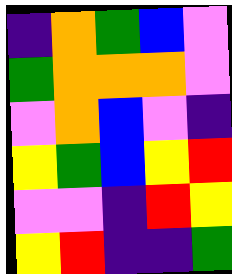[["indigo", "orange", "green", "blue", "violet"], ["green", "orange", "orange", "orange", "violet"], ["violet", "orange", "blue", "violet", "indigo"], ["yellow", "green", "blue", "yellow", "red"], ["violet", "violet", "indigo", "red", "yellow"], ["yellow", "red", "indigo", "indigo", "green"]]